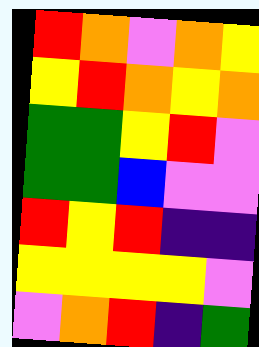[["red", "orange", "violet", "orange", "yellow"], ["yellow", "red", "orange", "yellow", "orange"], ["green", "green", "yellow", "red", "violet"], ["green", "green", "blue", "violet", "violet"], ["red", "yellow", "red", "indigo", "indigo"], ["yellow", "yellow", "yellow", "yellow", "violet"], ["violet", "orange", "red", "indigo", "green"]]